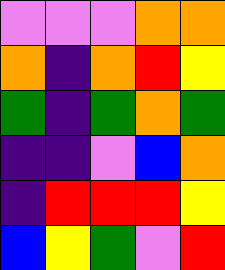[["violet", "violet", "violet", "orange", "orange"], ["orange", "indigo", "orange", "red", "yellow"], ["green", "indigo", "green", "orange", "green"], ["indigo", "indigo", "violet", "blue", "orange"], ["indigo", "red", "red", "red", "yellow"], ["blue", "yellow", "green", "violet", "red"]]